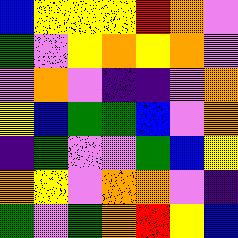[["blue", "yellow", "yellow", "yellow", "red", "orange", "violet"], ["green", "violet", "yellow", "orange", "yellow", "orange", "violet"], ["violet", "orange", "violet", "indigo", "indigo", "violet", "orange"], ["yellow", "blue", "green", "green", "blue", "violet", "orange"], ["indigo", "green", "violet", "violet", "green", "blue", "yellow"], ["orange", "yellow", "violet", "orange", "orange", "violet", "indigo"], ["green", "violet", "green", "orange", "red", "yellow", "blue"]]